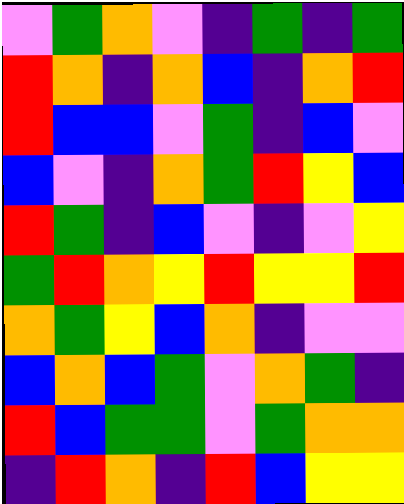[["violet", "green", "orange", "violet", "indigo", "green", "indigo", "green"], ["red", "orange", "indigo", "orange", "blue", "indigo", "orange", "red"], ["red", "blue", "blue", "violet", "green", "indigo", "blue", "violet"], ["blue", "violet", "indigo", "orange", "green", "red", "yellow", "blue"], ["red", "green", "indigo", "blue", "violet", "indigo", "violet", "yellow"], ["green", "red", "orange", "yellow", "red", "yellow", "yellow", "red"], ["orange", "green", "yellow", "blue", "orange", "indigo", "violet", "violet"], ["blue", "orange", "blue", "green", "violet", "orange", "green", "indigo"], ["red", "blue", "green", "green", "violet", "green", "orange", "orange"], ["indigo", "red", "orange", "indigo", "red", "blue", "yellow", "yellow"]]